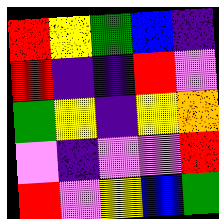[["red", "yellow", "green", "blue", "indigo"], ["red", "indigo", "indigo", "red", "violet"], ["green", "yellow", "indigo", "yellow", "orange"], ["violet", "indigo", "violet", "violet", "red"], ["red", "violet", "yellow", "blue", "green"]]